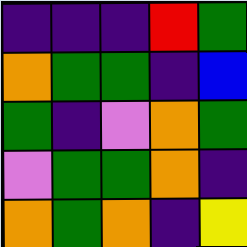[["indigo", "indigo", "indigo", "red", "green"], ["orange", "green", "green", "indigo", "blue"], ["green", "indigo", "violet", "orange", "green"], ["violet", "green", "green", "orange", "indigo"], ["orange", "green", "orange", "indigo", "yellow"]]